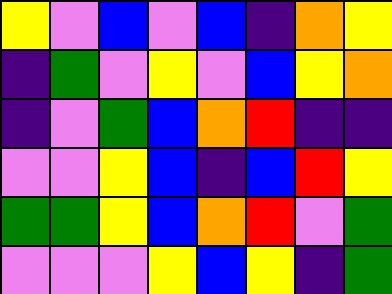[["yellow", "violet", "blue", "violet", "blue", "indigo", "orange", "yellow"], ["indigo", "green", "violet", "yellow", "violet", "blue", "yellow", "orange"], ["indigo", "violet", "green", "blue", "orange", "red", "indigo", "indigo"], ["violet", "violet", "yellow", "blue", "indigo", "blue", "red", "yellow"], ["green", "green", "yellow", "blue", "orange", "red", "violet", "green"], ["violet", "violet", "violet", "yellow", "blue", "yellow", "indigo", "green"]]